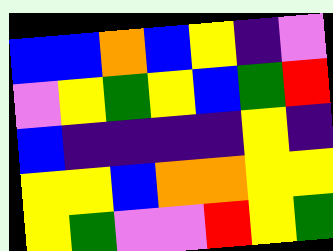[["blue", "blue", "orange", "blue", "yellow", "indigo", "violet"], ["violet", "yellow", "green", "yellow", "blue", "green", "red"], ["blue", "indigo", "indigo", "indigo", "indigo", "yellow", "indigo"], ["yellow", "yellow", "blue", "orange", "orange", "yellow", "yellow"], ["yellow", "green", "violet", "violet", "red", "yellow", "green"]]